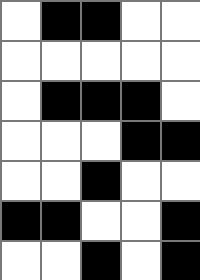[["white", "black", "black", "white", "white"], ["white", "white", "white", "white", "white"], ["white", "black", "black", "black", "white"], ["white", "white", "white", "black", "black"], ["white", "white", "black", "white", "white"], ["black", "black", "white", "white", "black"], ["white", "white", "black", "white", "black"]]